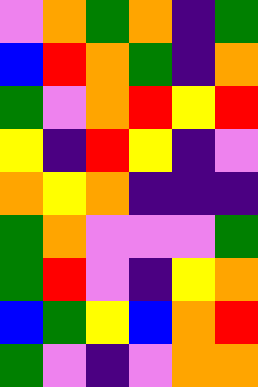[["violet", "orange", "green", "orange", "indigo", "green"], ["blue", "red", "orange", "green", "indigo", "orange"], ["green", "violet", "orange", "red", "yellow", "red"], ["yellow", "indigo", "red", "yellow", "indigo", "violet"], ["orange", "yellow", "orange", "indigo", "indigo", "indigo"], ["green", "orange", "violet", "violet", "violet", "green"], ["green", "red", "violet", "indigo", "yellow", "orange"], ["blue", "green", "yellow", "blue", "orange", "red"], ["green", "violet", "indigo", "violet", "orange", "orange"]]